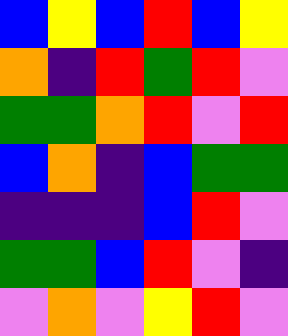[["blue", "yellow", "blue", "red", "blue", "yellow"], ["orange", "indigo", "red", "green", "red", "violet"], ["green", "green", "orange", "red", "violet", "red"], ["blue", "orange", "indigo", "blue", "green", "green"], ["indigo", "indigo", "indigo", "blue", "red", "violet"], ["green", "green", "blue", "red", "violet", "indigo"], ["violet", "orange", "violet", "yellow", "red", "violet"]]